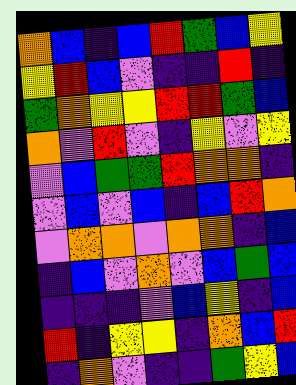[["orange", "blue", "indigo", "blue", "red", "green", "blue", "yellow"], ["yellow", "red", "blue", "violet", "indigo", "indigo", "red", "indigo"], ["green", "orange", "yellow", "yellow", "red", "red", "green", "blue"], ["orange", "violet", "red", "violet", "indigo", "yellow", "violet", "yellow"], ["violet", "blue", "green", "green", "red", "orange", "orange", "indigo"], ["violet", "blue", "violet", "blue", "indigo", "blue", "red", "orange"], ["violet", "orange", "orange", "violet", "orange", "orange", "indigo", "blue"], ["indigo", "blue", "violet", "orange", "violet", "blue", "green", "blue"], ["indigo", "indigo", "indigo", "violet", "blue", "yellow", "indigo", "blue"], ["red", "indigo", "yellow", "yellow", "indigo", "orange", "blue", "red"], ["indigo", "orange", "violet", "indigo", "indigo", "green", "yellow", "blue"]]